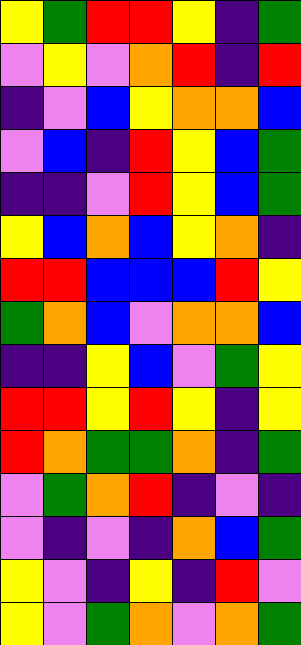[["yellow", "green", "red", "red", "yellow", "indigo", "green"], ["violet", "yellow", "violet", "orange", "red", "indigo", "red"], ["indigo", "violet", "blue", "yellow", "orange", "orange", "blue"], ["violet", "blue", "indigo", "red", "yellow", "blue", "green"], ["indigo", "indigo", "violet", "red", "yellow", "blue", "green"], ["yellow", "blue", "orange", "blue", "yellow", "orange", "indigo"], ["red", "red", "blue", "blue", "blue", "red", "yellow"], ["green", "orange", "blue", "violet", "orange", "orange", "blue"], ["indigo", "indigo", "yellow", "blue", "violet", "green", "yellow"], ["red", "red", "yellow", "red", "yellow", "indigo", "yellow"], ["red", "orange", "green", "green", "orange", "indigo", "green"], ["violet", "green", "orange", "red", "indigo", "violet", "indigo"], ["violet", "indigo", "violet", "indigo", "orange", "blue", "green"], ["yellow", "violet", "indigo", "yellow", "indigo", "red", "violet"], ["yellow", "violet", "green", "orange", "violet", "orange", "green"]]